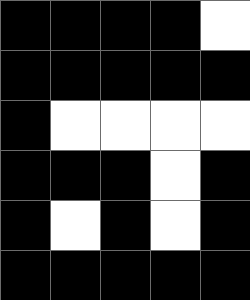[["black", "black", "black", "black", "white"], ["black", "black", "black", "black", "black"], ["black", "white", "white", "white", "white"], ["black", "black", "black", "white", "black"], ["black", "white", "black", "white", "black"], ["black", "black", "black", "black", "black"]]